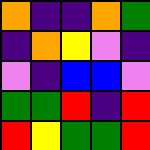[["orange", "indigo", "indigo", "orange", "green"], ["indigo", "orange", "yellow", "violet", "indigo"], ["violet", "indigo", "blue", "blue", "violet"], ["green", "green", "red", "indigo", "red"], ["red", "yellow", "green", "green", "red"]]